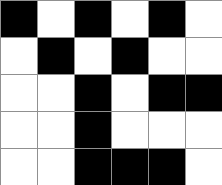[["black", "white", "black", "white", "black", "white"], ["white", "black", "white", "black", "white", "white"], ["white", "white", "black", "white", "black", "black"], ["white", "white", "black", "white", "white", "white"], ["white", "white", "black", "black", "black", "white"]]